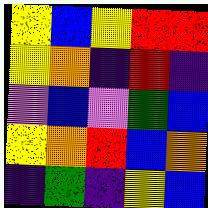[["yellow", "blue", "yellow", "red", "red"], ["yellow", "orange", "indigo", "red", "indigo"], ["violet", "blue", "violet", "green", "blue"], ["yellow", "orange", "red", "blue", "orange"], ["indigo", "green", "indigo", "yellow", "blue"]]